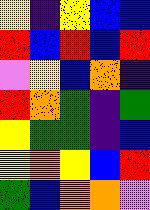[["yellow", "indigo", "yellow", "blue", "blue"], ["red", "blue", "red", "blue", "red"], ["violet", "yellow", "blue", "orange", "indigo"], ["red", "orange", "green", "indigo", "green"], ["yellow", "green", "green", "indigo", "blue"], ["yellow", "orange", "yellow", "blue", "red"], ["green", "blue", "orange", "orange", "violet"]]